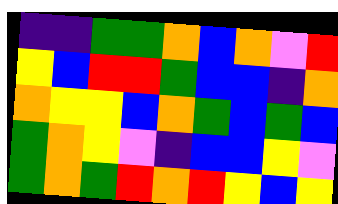[["indigo", "indigo", "green", "green", "orange", "blue", "orange", "violet", "red"], ["yellow", "blue", "red", "red", "green", "blue", "blue", "indigo", "orange"], ["orange", "yellow", "yellow", "blue", "orange", "green", "blue", "green", "blue"], ["green", "orange", "yellow", "violet", "indigo", "blue", "blue", "yellow", "violet"], ["green", "orange", "green", "red", "orange", "red", "yellow", "blue", "yellow"]]